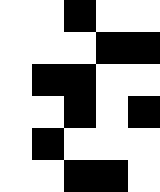[["white", "white", "black", "white", "white"], ["white", "white", "white", "black", "black"], ["white", "black", "black", "white", "white"], ["white", "white", "black", "white", "black"], ["white", "black", "white", "white", "white"], ["white", "white", "black", "black", "white"]]